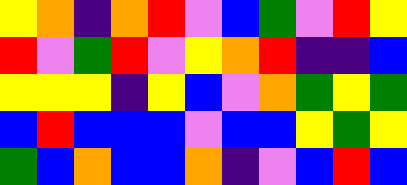[["yellow", "orange", "indigo", "orange", "red", "violet", "blue", "green", "violet", "red", "yellow"], ["red", "violet", "green", "red", "violet", "yellow", "orange", "red", "indigo", "indigo", "blue"], ["yellow", "yellow", "yellow", "indigo", "yellow", "blue", "violet", "orange", "green", "yellow", "green"], ["blue", "red", "blue", "blue", "blue", "violet", "blue", "blue", "yellow", "green", "yellow"], ["green", "blue", "orange", "blue", "blue", "orange", "indigo", "violet", "blue", "red", "blue"]]